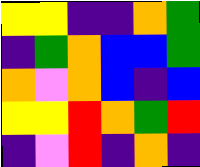[["yellow", "yellow", "indigo", "indigo", "orange", "green"], ["indigo", "green", "orange", "blue", "blue", "green"], ["orange", "violet", "orange", "blue", "indigo", "blue"], ["yellow", "yellow", "red", "orange", "green", "red"], ["indigo", "violet", "red", "indigo", "orange", "indigo"]]